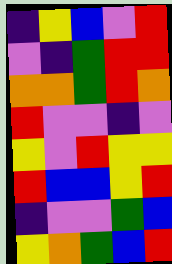[["indigo", "yellow", "blue", "violet", "red"], ["violet", "indigo", "green", "red", "red"], ["orange", "orange", "green", "red", "orange"], ["red", "violet", "violet", "indigo", "violet"], ["yellow", "violet", "red", "yellow", "yellow"], ["red", "blue", "blue", "yellow", "red"], ["indigo", "violet", "violet", "green", "blue"], ["yellow", "orange", "green", "blue", "red"]]